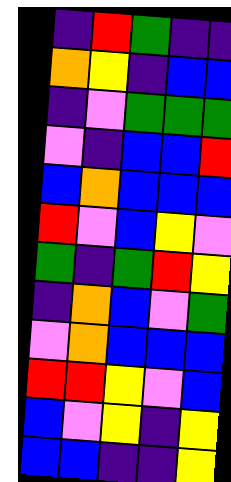[["indigo", "red", "green", "indigo", "indigo"], ["orange", "yellow", "indigo", "blue", "blue"], ["indigo", "violet", "green", "green", "green"], ["violet", "indigo", "blue", "blue", "red"], ["blue", "orange", "blue", "blue", "blue"], ["red", "violet", "blue", "yellow", "violet"], ["green", "indigo", "green", "red", "yellow"], ["indigo", "orange", "blue", "violet", "green"], ["violet", "orange", "blue", "blue", "blue"], ["red", "red", "yellow", "violet", "blue"], ["blue", "violet", "yellow", "indigo", "yellow"], ["blue", "blue", "indigo", "indigo", "yellow"]]